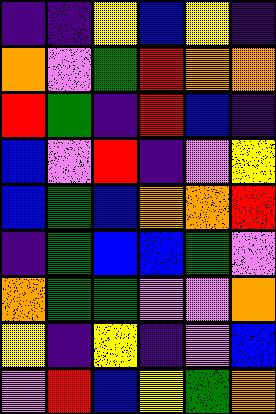[["indigo", "indigo", "yellow", "blue", "yellow", "indigo"], ["orange", "violet", "green", "red", "orange", "orange"], ["red", "green", "indigo", "red", "blue", "indigo"], ["blue", "violet", "red", "indigo", "violet", "yellow"], ["blue", "green", "blue", "orange", "orange", "red"], ["indigo", "green", "blue", "blue", "green", "violet"], ["orange", "green", "green", "violet", "violet", "orange"], ["yellow", "indigo", "yellow", "indigo", "violet", "blue"], ["violet", "red", "blue", "yellow", "green", "orange"]]